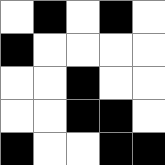[["white", "black", "white", "black", "white"], ["black", "white", "white", "white", "white"], ["white", "white", "black", "white", "white"], ["white", "white", "black", "black", "white"], ["black", "white", "white", "black", "black"]]